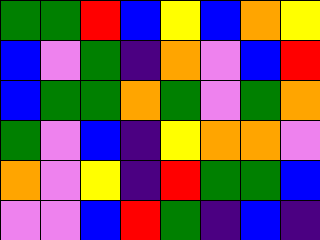[["green", "green", "red", "blue", "yellow", "blue", "orange", "yellow"], ["blue", "violet", "green", "indigo", "orange", "violet", "blue", "red"], ["blue", "green", "green", "orange", "green", "violet", "green", "orange"], ["green", "violet", "blue", "indigo", "yellow", "orange", "orange", "violet"], ["orange", "violet", "yellow", "indigo", "red", "green", "green", "blue"], ["violet", "violet", "blue", "red", "green", "indigo", "blue", "indigo"]]